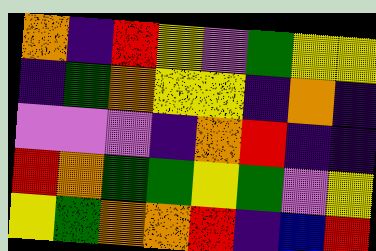[["orange", "indigo", "red", "yellow", "violet", "green", "yellow", "yellow"], ["indigo", "green", "orange", "yellow", "yellow", "indigo", "orange", "indigo"], ["violet", "violet", "violet", "indigo", "orange", "red", "indigo", "indigo"], ["red", "orange", "green", "green", "yellow", "green", "violet", "yellow"], ["yellow", "green", "orange", "orange", "red", "indigo", "blue", "red"]]